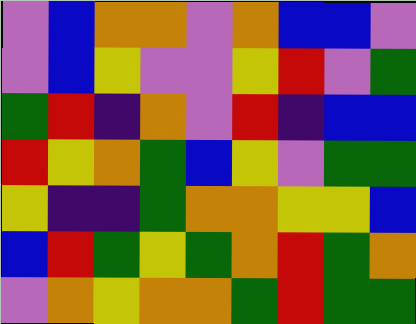[["violet", "blue", "orange", "orange", "violet", "orange", "blue", "blue", "violet"], ["violet", "blue", "yellow", "violet", "violet", "yellow", "red", "violet", "green"], ["green", "red", "indigo", "orange", "violet", "red", "indigo", "blue", "blue"], ["red", "yellow", "orange", "green", "blue", "yellow", "violet", "green", "green"], ["yellow", "indigo", "indigo", "green", "orange", "orange", "yellow", "yellow", "blue"], ["blue", "red", "green", "yellow", "green", "orange", "red", "green", "orange"], ["violet", "orange", "yellow", "orange", "orange", "green", "red", "green", "green"]]